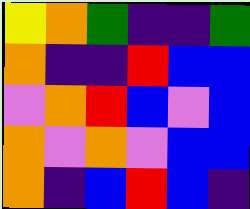[["yellow", "orange", "green", "indigo", "indigo", "green"], ["orange", "indigo", "indigo", "red", "blue", "blue"], ["violet", "orange", "red", "blue", "violet", "blue"], ["orange", "violet", "orange", "violet", "blue", "blue"], ["orange", "indigo", "blue", "red", "blue", "indigo"]]